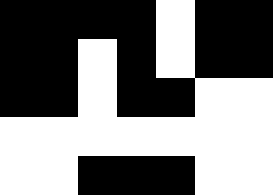[["black", "black", "black", "black", "white", "black", "black"], ["black", "black", "white", "black", "white", "black", "black"], ["black", "black", "white", "black", "black", "white", "white"], ["white", "white", "white", "white", "white", "white", "white"], ["white", "white", "black", "black", "black", "white", "white"]]